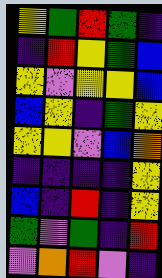[["yellow", "green", "red", "green", "indigo"], ["indigo", "red", "yellow", "green", "blue"], ["yellow", "violet", "yellow", "yellow", "blue"], ["blue", "yellow", "indigo", "green", "yellow"], ["yellow", "yellow", "violet", "blue", "orange"], ["indigo", "indigo", "indigo", "indigo", "yellow"], ["blue", "indigo", "red", "indigo", "yellow"], ["green", "violet", "green", "indigo", "red"], ["violet", "orange", "red", "violet", "indigo"]]